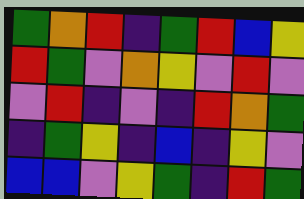[["green", "orange", "red", "indigo", "green", "red", "blue", "yellow"], ["red", "green", "violet", "orange", "yellow", "violet", "red", "violet"], ["violet", "red", "indigo", "violet", "indigo", "red", "orange", "green"], ["indigo", "green", "yellow", "indigo", "blue", "indigo", "yellow", "violet"], ["blue", "blue", "violet", "yellow", "green", "indigo", "red", "green"]]